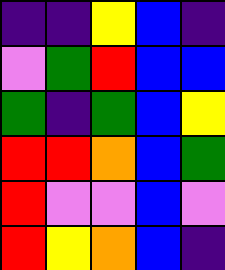[["indigo", "indigo", "yellow", "blue", "indigo"], ["violet", "green", "red", "blue", "blue"], ["green", "indigo", "green", "blue", "yellow"], ["red", "red", "orange", "blue", "green"], ["red", "violet", "violet", "blue", "violet"], ["red", "yellow", "orange", "blue", "indigo"]]